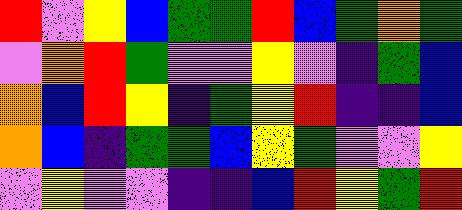[["red", "violet", "yellow", "blue", "green", "green", "red", "blue", "green", "orange", "green"], ["violet", "orange", "red", "green", "violet", "violet", "yellow", "violet", "indigo", "green", "blue"], ["orange", "blue", "red", "yellow", "indigo", "green", "yellow", "red", "indigo", "indigo", "blue"], ["orange", "blue", "indigo", "green", "green", "blue", "yellow", "green", "violet", "violet", "yellow"], ["violet", "yellow", "violet", "violet", "indigo", "indigo", "blue", "red", "yellow", "green", "red"]]